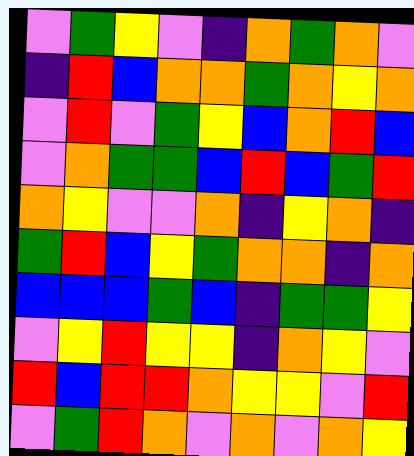[["violet", "green", "yellow", "violet", "indigo", "orange", "green", "orange", "violet"], ["indigo", "red", "blue", "orange", "orange", "green", "orange", "yellow", "orange"], ["violet", "red", "violet", "green", "yellow", "blue", "orange", "red", "blue"], ["violet", "orange", "green", "green", "blue", "red", "blue", "green", "red"], ["orange", "yellow", "violet", "violet", "orange", "indigo", "yellow", "orange", "indigo"], ["green", "red", "blue", "yellow", "green", "orange", "orange", "indigo", "orange"], ["blue", "blue", "blue", "green", "blue", "indigo", "green", "green", "yellow"], ["violet", "yellow", "red", "yellow", "yellow", "indigo", "orange", "yellow", "violet"], ["red", "blue", "red", "red", "orange", "yellow", "yellow", "violet", "red"], ["violet", "green", "red", "orange", "violet", "orange", "violet", "orange", "yellow"]]